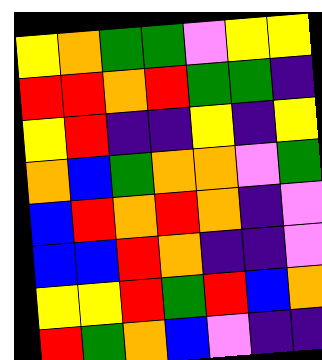[["yellow", "orange", "green", "green", "violet", "yellow", "yellow"], ["red", "red", "orange", "red", "green", "green", "indigo"], ["yellow", "red", "indigo", "indigo", "yellow", "indigo", "yellow"], ["orange", "blue", "green", "orange", "orange", "violet", "green"], ["blue", "red", "orange", "red", "orange", "indigo", "violet"], ["blue", "blue", "red", "orange", "indigo", "indigo", "violet"], ["yellow", "yellow", "red", "green", "red", "blue", "orange"], ["red", "green", "orange", "blue", "violet", "indigo", "indigo"]]